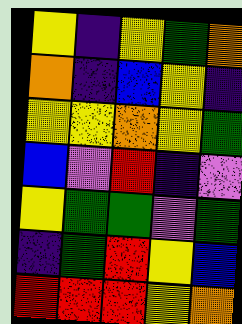[["yellow", "indigo", "yellow", "green", "orange"], ["orange", "indigo", "blue", "yellow", "indigo"], ["yellow", "yellow", "orange", "yellow", "green"], ["blue", "violet", "red", "indigo", "violet"], ["yellow", "green", "green", "violet", "green"], ["indigo", "green", "red", "yellow", "blue"], ["red", "red", "red", "yellow", "orange"]]